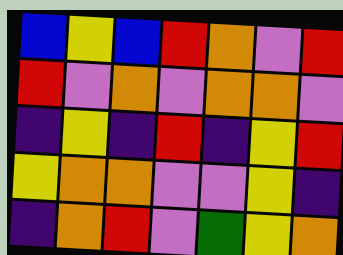[["blue", "yellow", "blue", "red", "orange", "violet", "red"], ["red", "violet", "orange", "violet", "orange", "orange", "violet"], ["indigo", "yellow", "indigo", "red", "indigo", "yellow", "red"], ["yellow", "orange", "orange", "violet", "violet", "yellow", "indigo"], ["indigo", "orange", "red", "violet", "green", "yellow", "orange"]]